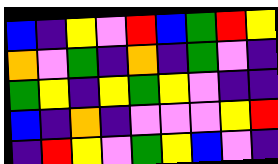[["blue", "indigo", "yellow", "violet", "red", "blue", "green", "red", "yellow"], ["orange", "violet", "green", "indigo", "orange", "indigo", "green", "violet", "indigo"], ["green", "yellow", "indigo", "yellow", "green", "yellow", "violet", "indigo", "indigo"], ["blue", "indigo", "orange", "indigo", "violet", "violet", "violet", "yellow", "red"], ["indigo", "red", "yellow", "violet", "green", "yellow", "blue", "violet", "indigo"]]